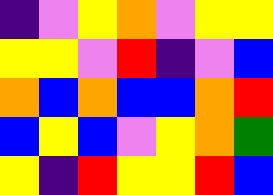[["indigo", "violet", "yellow", "orange", "violet", "yellow", "yellow"], ["yellow", "yellow", "violet", "red", "indigo", "violet", "blue"], ["orange", "blue", "orange", "blue", "blue", "orange", "red"], ["blue", "yellow", "blue", "violet", "yellow", "orange", "green"], ["yellow", "indigo", "red", "yellow", "yellow", "red", "blue"]]